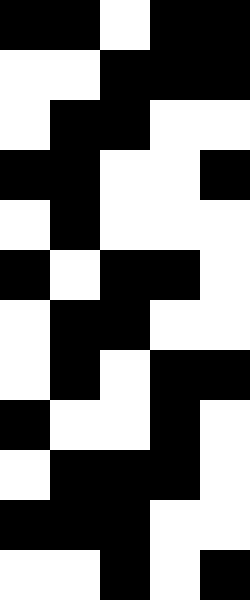[["black", "black", "white", "black", "black"], ["white", "white", "black", "black", "black"], ["white", "black", "black", "white", "white"], ["black", "black", "white", "white", "black"], ["white", "black", "white", "white", "white"], ["black", "white", "black", "black", "white"], ["white", "black", "black", "white", "white"], ["white", "black", "white", "black", "black"], ["black", "white", "white", "black", "white"], ["white", "black", "black", "black", "white"], ["black", "black", "black", "white", "white"], ["white", "white", "black", "white", "black"]]